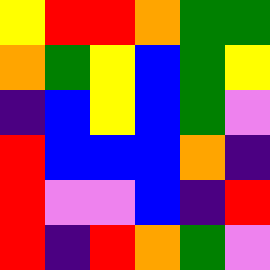[["yellow", "red", "red", "orange", "green", "green"], ["orange", "green", "yellow", "blue", "green", "yellow"], ["indigo", "blue", "yellow", "blue", "green", "violet"], ["red", "blue", "blue", "blue", "orange", "indigo"], ["red", "violet", "violet", "blue", "indigo", "red"], ["red", "indigo", "red", "orange", "green", "violet"]]